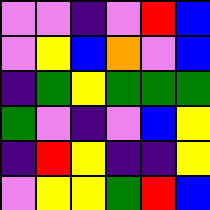[["violet", "violet", "indigo", "violet", "red", "blue"], ["violet", "yellow", "blue", "orange", "violet", "blue"], ["indigo", "green", "yellow", "green", "green", "green"], ["green", "violet", "indigo", "violet", "blue", "yellow"], ["indigo", "red", "yellow", "indigo", "indigo", "yellow"], ["violet", "yellow", "yellow", "green", "red", "blue"]]